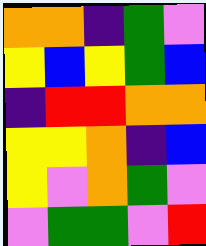[["orange", "orange", "indigo", "green", "violet"], ["yellow", "blue", "yellow", "green", "blue"], ["indigo", "red", "red", "orange", "orange"], ["yellow", "yellow", "orange", "indigo", "blue"], ["yellow", "violet", "orange", "green", "violet"], ["violet", "green", "green", "violet", "red"]]